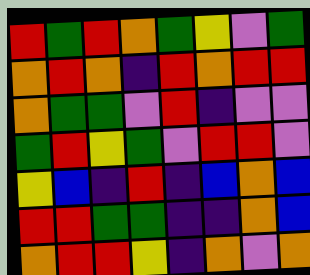[["red", "green", "red", "orange", "green", "yellow", "violet", "green"], ["orange", "red", "orange", "indigo", "red", "orange", "red", "red"], ["orange", "green", "green", "violet", "red", "indigo", "violet", "violet"], ["green", "red", "yellow", "green", "violet", "red", "red", "violet"], ["yellow", "blue", "indigo", "red", "indigo", "blue", "orange", "blue"], ["red", "red", "green", "green", "indigo", "indigo", "orange", "blue"], ["orange", "red", "red", "yellow", "indigo", "orange", "violet", "orange"]]